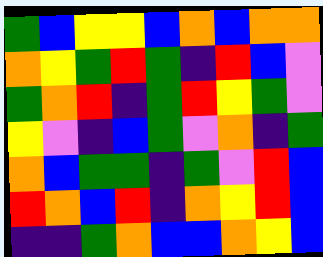[["green", "blue", "yellow", "yellow", "blue", "orange", "blue", "orange", "orange"], ["orange", "yellow", "green", "red", "green", "indigo", "red", "blue", "violet"], ["green", "orange", "red", "indigo", "green", "red", "yellow", "green", "violet"], ["yellow", "violet", "indigo", "blue", "green", "violet", "orange", "indigo", "green"], ["orange", "blue", "green", "green", "indigo", "green", "violet", "red", "blue"], ["red", "orange", "blue", "red", "indigo", "orange", "yellow", "red", "blue"], ["indigo", "indigo", "green", "orange", "blue", "blue", "orange", "yellow", "blue"]]